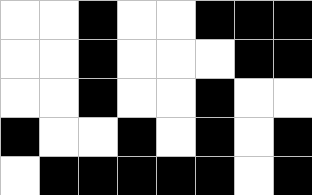[["white", "white", "black", "white", "white", "black", "black", "black"], ["white", "white", "black", "white", "white", "white", "black", "black"], ["white", "white", "black", "white", "white", "black", "white", "white"], ["black", "white", "white", "black", "white", "black", "white", "black"], ["white", "black", "black", "black", "black", "black", "white", "black"]]